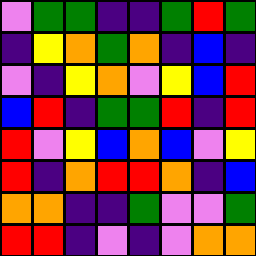[["violet", "green", "green", "indigo", "indigo", "green", "red", "green"], ["indigo", "yellow", "orange", "green", "orange", "indigo", "blue", "indigo"], ["violet", "indigo", "yellow", "orange", "violet", "yellow", "blue", "red"], ["blue", "red", "indigo", "green", "green", "red", "indigo", "red"], ["red", "violet", "yellow", "blue", "orange", "blue", "violet", "yellow"], ["red", "indigo", "orange", "red", "red", "orange", "indigo", "blue"], ["orange", "orange", "indigo", "indigo", "green", "violet", "violet", "green"], ["red", "red", "indigo", "violet", "indigo", "violet", "orange", "orange"]]